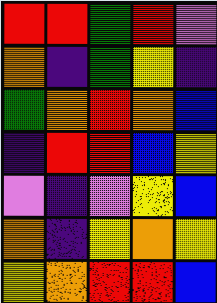[["red", "red", "green", "red", "violet"], ["orange", "indigo", "green", "yellow", "indigo"], ["green", "orange", "red", "orange", "blue"], ["indigo", "red", "red", "blue", "yellow"], ["violet", "indigo", "violet", "yellow", "blue"], ["orange", "indigo", "yellow", "orange", "yellow"], ["yellow", "orange", "red", "red", "blue"]]